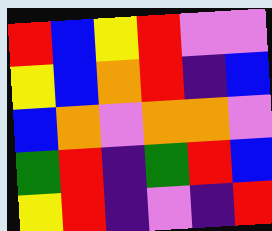[["red", "blue", "yellow", "red", "violet", "violet"], ["yellow", "blue", "orange", "red", "indigo", "blue"], ["blue", "orange", "violet", "orange", "orange", "violet"], ["green", "red", "indigo", "green", "red", "blue"], ["yellow", "red", "indigo", "violet", "indigo", "red"]]